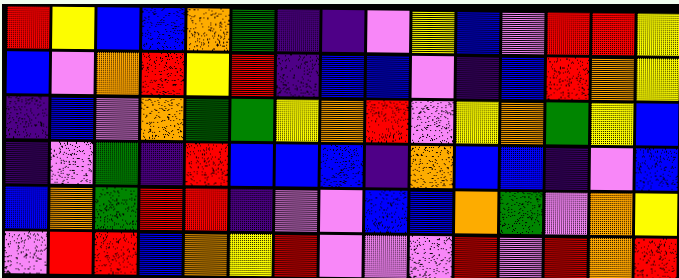[["red", "yellow", "blue", "blue", "orange", "green", "indigo", "indigo", "violet", "yellow", "blue", "violet", "red", "red", "yellow"], ["blue", "violet", "orange", "red", "yellow", "red", "indigo", "blue", "blue", "violet", "indigo", "blue", "red", "orange", "yellow"], ["indigo", "blue", "violet", "orange", "green", "green", "yellow", "orange", "red", "violet", "yellow", "orange", "green", "yellow", "blue"], ["indigo", "violet", "green", "indigo", "red", "blue", "blue", "blue", "indigo", "orange", "blue", "blue", "indigo", "violet", "blue"], ["blue", "orange", "green", "red", "red", "indigo", "violet", "violet", "blue", "blue", "orange", "green", "violet", "orange", "yellow"], ["violet", "red", "red", "blue", "orange", "yellow", "red", "violet", "violet", "violet", "red", "violet", "red", "orange", "red"]]